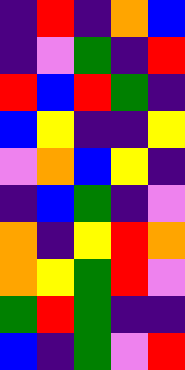[["indigo", "red", "indigo", "orange", "blue"], ["indigo", "violet", "green", "indigo", "red"], ["red", "blue", "red", "green", "indigo"], ["blue", "yellow", "indigo", "indigo", "yellow"], ["violet", "orange", "blue", "yellow", "indigo"], ["indigo", "blue", "green", "indigo", "violet"], ["orange", "indigo", "yellow", "red", "orange"], ["orange", "yellow", "green", "red", "violet"], ["green", "red", "green", "indigo", "indigo"], ["blue", "indigo", "green", "violet", "red"]]